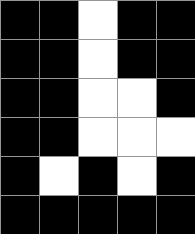[["black", "black", "white", "black", "black"], ["black", "black", "white", "black", "black"], ["black", "black", "white", "white", "black"], ["black", "black", "white", "white", "white"], ["black", "white", "black", "white", "black"], ["black", "black", "black", "black", "black"]]